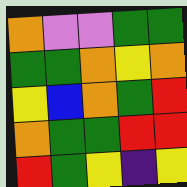[["orange", "violet", "violet", "green", "green"], ["green", "green", "orange", "yellow", "orange"], ["yellow", "blue", "orange", "green", "red"], ["orange", "green", "green", "red", "red"], ["red", "green", "yellow", "indigo", "yellow"]]